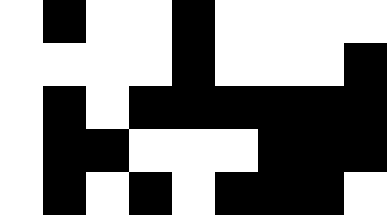[["white", "black", "white", "white", "black", "white", "white", "white", "white"], ["white", "white", "white", "white", "black", "white", "white", "white", "black"], ["white", "black", "white", "black", "black", "black", "black", "black", "black"], ["white", "black", "black", "white", "white", "white", "black", "black", "black"], ["white", "black", "white", "black", "white", "black", "black", "black", "white"]]